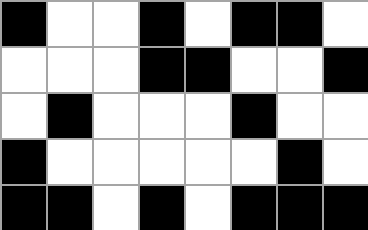[["black", "white", "white", "black", "white", "black", "black", "white"], ["white", "white", "white", "black", "black", "white", "white", "black"], ["white", "black", "white", "white", "white", "black", "white", "white"], ["black", "white", "white", "white", "white", "white", "black", "white"], ["black", "black", "white", "black", "white", "black", "black", "black"]]